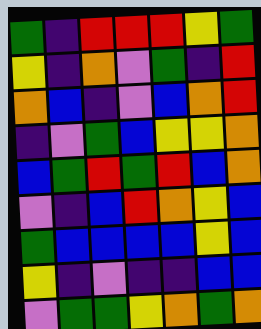[["green", "indigo", "red", "red", "red", "yellow", "green"], ["yellow", "indigo", "orange", "violet", "green", "indigo", "red"], ["orange", "blue", "indigo", "violet", "blue", "orange", "red"], ["indigo", "violet", "green", "blue", "yellow", "yellow", "orange"], ["blue", "green", "red", "green", "red", "blue", "orange"], ["violet", "indigo", "blue", "red", "orange", "yellow", "blue"], ["green", "blue", "blue", "blue", "blue", "yellow", "blue"], ["yellow", "indigo", "violet", "indigo", "indigo", "blue", "blue"], ["violet", "green", "green", "yellow", "orange", "green", "orange"]]